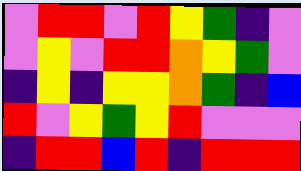[["violet", "red", "red", "violet", "red", "yellow", "green", "indigo", "violet"], ["violet", "yellow", "violet", "red", "red", "orange", "yellow", "green", "violet"], ["indigo", "yellow", "indigo", "yellow", "yellow", "orange", "green", "indigo", "blue"], ["red", "violet", "yellow", "green", "yellow", "red", "violet", "violet", "violet"], ["indigo", "red", "red", "blue", "red", "indigo", "red", "red", "red"]]